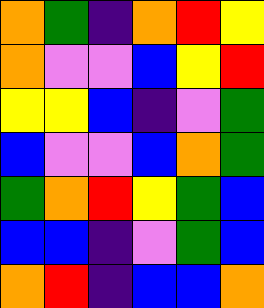[["orange", "green", "indigo", "orange", "red", "yellow"], ["orange", "violet", "violet", "blue", "yellow", "red"], ["yellow", "yellow", "blue", "indigo", "violet", "green"], ["blue", "violet", "violet", "blue", "orange", "green"], ["green", "orange", "red", "yellow", "green", "blue"], ["blue", "blue", "indigo", "violet", "green", "blue"], ["orange", "red", "indigo", "blue", "blue", "orange"]]